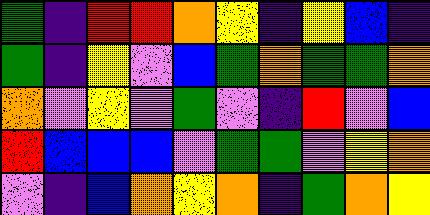[["green", "indigo", "red", "red", "orange", "yellow", "indigo", "yellow", "blue", "indigo"], ["green", "indigo", "yellow", "violet", "blue", "green", "orange", "green", "green", "orange"], ["orange", "violet", "yellow", "violet", "green", "violet", "indigo", "red", "violet", "blue"], ["red", "blue", "blue", "blue", "violet", "green", "green", "violet", "yellow", "orange"], ["violet", "indigo", "blue", "orange", "yellow", "orange", "indigo", "green", "orange", "yellow"]]